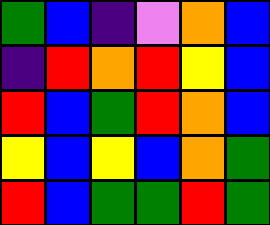[["green", "blue", "indigo", "violet", "orange", "blue"], ["indigo", "red", "orange", "red", "yellow", "blue"], ["red", "blue", "green", "red", "orange", "blue"], ["yellow", "blue", "yellow", "blue", "orange", "green"], ["red", "blue", "green", "green", "red", "green"]]